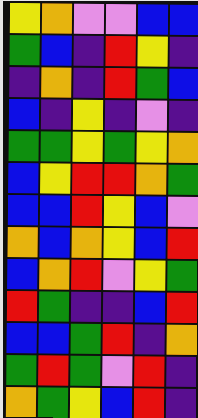[["yellow", "orange", "violet", "violet", "blue", "blue"], ["green", "blue", "indigo", "red", "yellow", "indigo"], ["indigo", "orange", "indigo", "red", "green", "blue"], ["blue", "indigo", "yellow", "indigo", "violet", "indigo"], ["green", "green", "yellow", "green", "yellow", "orange"], ["blue", "yellow", "red", "red", "orange", "green"], ["blue", "blue", "red", "yellow", "blue", "violet"], ["orange", "blue", "orange", "yellow", "blue", "red"], ["blue", "orange", "red", "violet", "yellow", "green"], ["red", "green", "indigo", "indigo", "blue", "red"], ["blue", "blue", "green", "red", "indigo", "orange"], ["green", "red", "green", "violet", "red", "indigo"], ["orange", "green", "yellow", "blue", "red", "indigo"]]